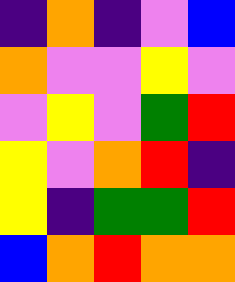[["indigo", "orange", "indigo", "violet", "blue"], ["orange", "violet", "violet", "yellow", "violet"], ["violet", "yellow", "violet", "green", "red"], ["yellow", "violet", "orange", "red", "indigo"], ["yellow", "indigo", "green", "green", "red"], ["blue", "orange", "red", "orange", "orange"]]